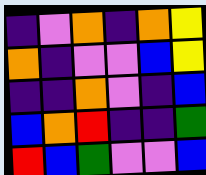[["indigo", "violet", "orange", "indigo", "orange", "yellow"], ["orange", "indigo", "violet", "violet", "blue", "yellow"], ["indigo", "indigo", "orange", "violet", "indigo", "blue"], ["blue", "orange", "red", "indigo", "indigo", "green"], ["red", "blue", "green", "violet", "violet", "blue"]]